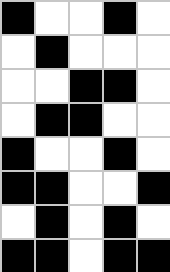[["black", "white", "white", "black", "white"], ["white", "black", "white", "white", "white"], ["white", "white", "black", "black", "white"], ["white", "black", "black", "white", "white"], ["black", "white", "white", "black", "white"], ["black", "black", "white", "white", "black"], ["white", "black", "white", "black", "white"], ["black", "black", "white", "black", "black"]]